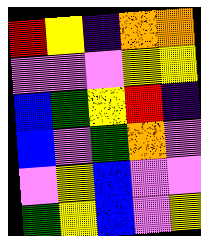[["red", "yellow", "indigo", "orange", "orange"], ["violet", "violet", "violet", "yellow", "yellow"], ["blue", "green", "yellow", "red", "indigo"], ["blue", "violet", "green", "orange", "violet"], ["violet", "yellow", "blue", "violet", "violet"], ["green", "yellow", "blue", "violet", "yellow"]]